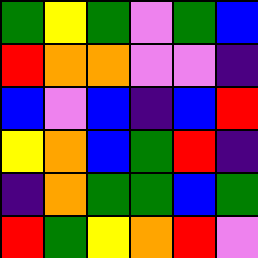[["green", "yellow", "green", "violet", "green", "blue"], ["red", "orange", "orange", "violet", "violet", "indigo"], ["blue", "violet", "blue", "indigo", "blue", "red"], ["yellow", "orange", "blue", "green", "red", "indigo"], ["indigo", "orange", "green", "green", "blue", "green"], ["red", "green", "yellow", "orange", "red", "violet"]]